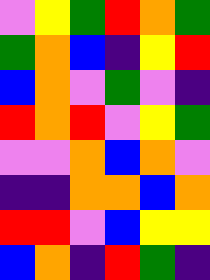[["violet", "yellow", "green", "red", "orange", "green"], ["green", "orange", "blue", "indigo", "yellow", "red"], ["blue", "orange", "violet", "green", "violet", "indigo"], ["red", "orange", "red", "violet", "yellow", "green"], ["violet", "violet", "orange", "blue", "orange", "violet"], ["indigo", "indigo", "orange", "orange", "blue", "orange"], ["red", "red", "violet", "blue", "yellow", "yellow"], ["blue", "orange", "indigo", "red", "green", "indigo"]]